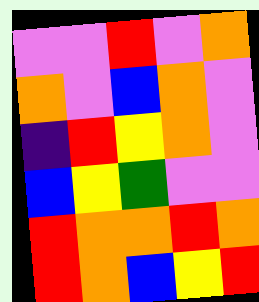[["violet", "violet", "red", "violet", "orange"], ["orange", "violet", "blue", "orange", "violet"], ["indigo", "red", "yellow", "orange", "violet"], ["blue", "yellow", "green", "violet", "violet"], ["red", "orange", "orange", "red", "orange"], ["red", "orange", "blue", "yellow", "red"]]